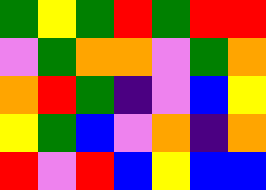[["green", "yellow", "green", "red", "green", "red", "red"], ["violet", "green", "orange", "orange", "violet", "green", "orange"], ["orange", "red", "green", "indigo", "violet", "blue", "yellow"], ["yellow", "green", "blue", "violet", "orange", "indigo", "orange"], ["red", "violet", "red", "blue", "yellow", "blue", "blue"]]